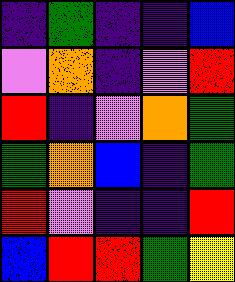[["indigo", "green", "indigo", "indigo", "blue"], ["violet", "orange", "indigo", "violet", "red"], ["red", "indigo", "violet", "orange", "green"], ["green", "orange", "blue", "indigo", "green"], ["red", "violet", "indigo", "indigo", "red"], ["blue", "red", "red", "green", "yellow"]]